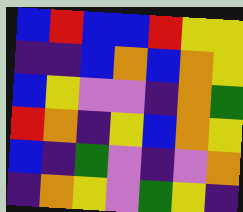[["blue", "red", "blue", "blue", "red", "yellow", "yellow"], ["indigo", "indigo", "blue", "orange", "blue", "orange", "yellow"], ["blue", "yellow", "violet", "violet", "indigo", "orange", "green"], ["red", "orange", "indigo", "yellow", "blue", "orange", "yellow"], ["blue", "indigo", "green", "violet", "indigo", "violet", "orange"], ["indigo", "orange", "yellow", "violet", "green", "yellow", "indigo"]]